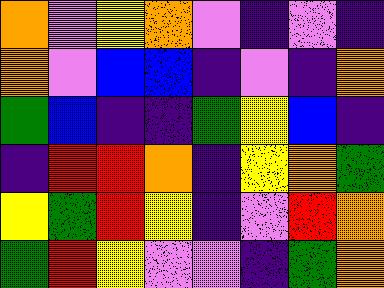[["orange", "violet", "yellow", "orange", "violet", "indigo", "violet", "indigo"], ["orange", "violet", "blue", "blue", "indigo", "violet", "indigo", "orange"], ["green", "blue", "indigo", "indigo", "green", "yellow", "blue", "indigo"], ["indigo", "red", "red", "orange", "indigo", "yellow", "orange", "green"], ["yellow", "green", "red", "yellow", "indigo", "violet", "red", "orange"], ["green", "red", "yellow", "violet", "violet", "indigo", "green", "orange"]]